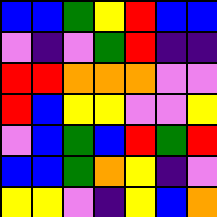[["blue", "blue", "green", "yellow", "red", "blue", "blue"], ["violet", "indigo", "violet", "green", "red", "indigo", "indigo"], ["red", "red", "orange", "orange", "orange", "violet", "violet"], ["red", "blue", "yellow", "yellow", "violet", "violet", "yellow"], ["violet", "blue", "green", "blue", "red", "green", "red"], ["blue", "blue", "green", "orange", "yellow", "indigo", "violet"], ["yellow", "yellow", "violet", "indigo", "yellow", "blue", "orange"]]